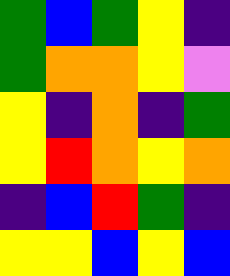[["green", "blue", "green", "yellow", "indigo"], ["green", "orange", "orange", "yellow", "violet"], ["yellow", "indigo", "orange", "indigo", "green"], ["yellow", "red", "orange", "yellow", "orange"], ["indigo", "blue", "red", "green", "indigo"], ["yellow", "yellow", "blue", "yellow", "blue"]]